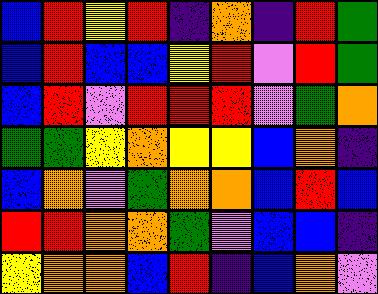[["blue", "red", "yellow", "red", "indigo", "orange", "indigo", "red", "green"], ["blue", "red", "blue", "blue", "yellow", "red", "violet", "red", "green"], ["blue", "red", "violet", "red", "red", "red", "violet", "green", "orange"], ["green", "green", "yellow", "orange", "yellow", "yellow", "blue", "orange", "indigo"], ["blue", "orange", "violet", "green", "orange", "orange", "blue", "red", "blue"], ["red", "red", "orange", "orange", "green", "violet", "blue", "blue", "indigo"], ["yellow", "orange", "orange", "blue", "red", "indigo", "blue", "orange", "violet"]]